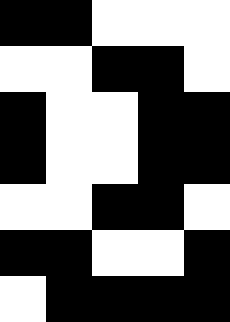[["black", "black", "white", "white", "white"], ["white", "white", "black", "black", "white"], ["black", "white", "white", "black", "black"], ["black", "white", "white", "black", "black"], ["white", "white", "black", "black", "white"], ["black", "black", "white", "white", "black"], ["white", "black", "black", "black", "black"]]